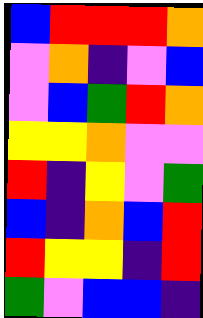[["blue", "red", "red", "red", "orange"], ["violet", "orange", "indigo", "violet", "blue"], ["violet", "blue", "green", "red", "orange"], ["yellow", "yellow", "orange", "violet", "violet"], ["red", "indigo", "yellow", "violet", "green"], ["blue", "indigo", "orange", "blue", "red"], ["red", "yellow", "yellow", "indigo", "red"], ["green", "violet", "blue", "blue", "indigo"]]